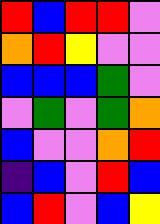[["red", "blue", "red", "red", "violet"], ["orange", "red", "yellow", "violet", "violet"], ["blue", "blue", "blue", "green", "violet"], ["violet", "green", "violet", "green", "orange"], ["blue", "violet", "violet", "orange", "red"], ["indigo", "blue", "violet", "red", "blue"], ["blue", "red", "violet", "blue", "yellow"]]